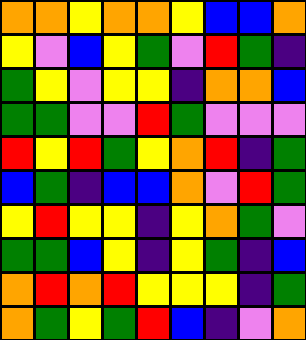[["orange", "orange", "yellow", "orange", "orange", "yellow", "blue", "blue", "orange"], ["yellow", "violet", "blue", "yellow", "green", "violet", "red", "green", "indigo"], ["green", "yellow", "violet", "yellow", "yellow", "indigo", "orange", "orange", "blue"], ["green", "green", "violet", "violet", "red", "green", "violet", "violet", "violet"], ["red", "yellow", "red", "green", "yellow", "orange", "red", "indigo", "green"], ["blue", "green", "indigo", "blue", "blue", "orange", "violet", "red", "green"], ["yellow", "red", "yellow", "yellow", "indigo", "yellow", "orange", "green", "violet"], ["green", "green", "blue", "yellow", "indigo", "yellow", "green", "indigo", "blue"], ["orange", "red", "orange", "red", "yellow", "yellow", "yellow", "indigo", "green"], ["orange", "green", "yellow", "green", "red", "blue", "indigo", "violet", "orange"]]